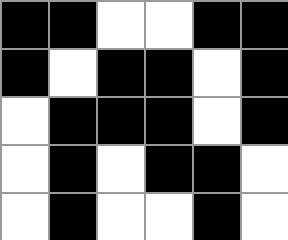[["black", "black", "white", "white", "black", "black"], ["black", "white", "black", "black", "white", "black"], ["white", "black", "black", "black", "white", "black"], ["white", "black", "white", "black", "black", "white"], ["white", "black", "white", "white", "black", "white"]]